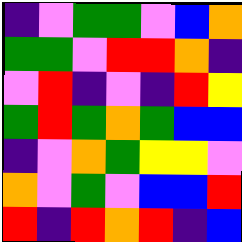[["indigo", "violet", "green", "green", "violet", "blue", "orange"], ["green", "green", "violet", "red", "red", "orange", "indigo"], ["violet", "red", "indigo", "violet", "indigo", "red", "yellow"], ["green", "red", "green", "orange", "green", "blue", "blue"], ["indigo", "violet", "orange", "green", "yellow", "yellow", "violet"], ["orange", "violet", "green", "violet", "blue", "blue", "red"], ["red", "indigo", "red", "orange", "red", "indigo", "blue"]]